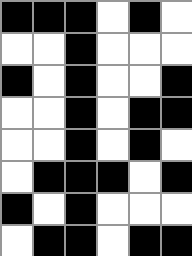[["black", "black", "black", "white", "black", "white"], ["white", "white", "black", "white", "white", "white"], ["black", "white", "black", "white", "white", "black"], ["white", "white", "black", "white", "black", "black"], ["white", "white", "black", "white", "black", "white"], ["white", "black", "black", "black", "white", "black"], ["black", "white", "black", "white", "white", "white"], ["white", "black", "black", "white", "black", "black"]]